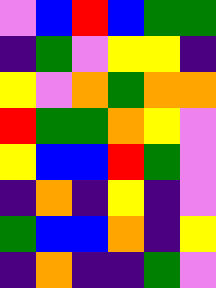[["violet", "blue", "red", "blue", "green", "green"], ["indigo", "green", "violet", "yellow", "yellow", "indigo"], ["yellow", "violet", "orange", "green", "orange", "orange"], ["red", "green", "green", "orange", "yellow", "violet"], ["yellow", "blue", "blue", "red", "green", "violet"], ["indigo", "orange", "indigo", "yellow", "indigo", "violet"], ["green", "blue", "blue", "orange", "indigo", "yellow"], ["indigo", "orange", "indigo", "indigo", "green", "violet"]]